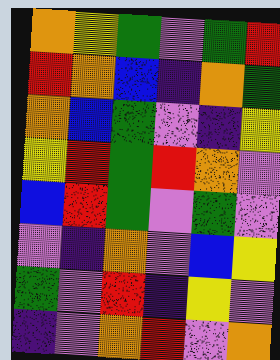[["orange", "yellow", "green", "violet", "green", "red"], ["red", "orange", "blue", "indigo", "orange", "green"], ["orange", "blue", "green", "violet", "indigo", "yellow"], ["yellow", "red", "green", "red", "orange", "violet"], ["blue", "red", "green", "violet", "green", "violet"], ["violet", "indigo", "orange", "violet", "blue", "yellow"], ["green", "violet", "red", "indigo", "yellow", "violet"], ["indigo", "violet", "orange", "red", "violet", "orange"]]